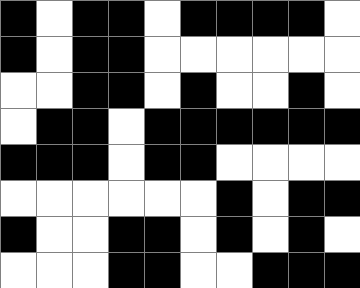[["black", "white", "black", "black", "white", "black", "black", "black", "black", "white"], ["black", "white", "black", "black", "white", "white", "white", "white", "white", "white"], ["white", "white", "black", "black", "white", "black", "white", "white", "black", "white"], ["white", "black", "black", "white", "black", "black", "black", "black", "black", "black"], ["black", "black", "black", "white", "black", "black", "white", "white", "white", "white"], ["white", "white", "white", "white", "white", "white", "black", "white", "black", "black"], ["black", "white", "white", "black", "black", "white", "black", "white", "black", "white"], ["white", "white", "white", "black", "black", "white", "white", "black", "black", "black"]]